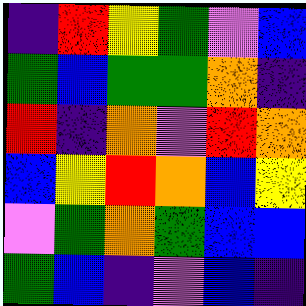[["indigo", "red", "yellow", "green", "violet", "blue"], ["green", "blue", "green", "green", "orange", "indigo"], ["red", "indigo", "orange", "violet", "red", "orange"], ["blue", "yellow", "red", "orange", "blue", "yellow"], ["violet", "green", "orange", "green", "blue", "blue"], ["green", "blue", "indigo", "violet", "blue", "indigo"]]